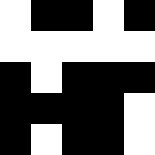[["white", "black", "black", "white", "black"], ["white", "white", "white", "white", "white"], ["black", "white", "black", "black", "black"], ["black", "black", "black", "black", "white"], ["black", "white", "black", "black", "white"]]